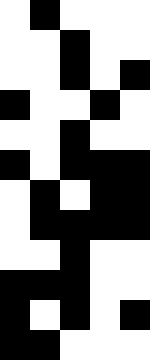[["white", "black", "white", "white", "white"], ["white", "white", "black", "white", "white"], ["white", "white", "black", "white", "black"], ["black", "white", "white", "black", "white"], ["white", "white", "black", "white", "white"], ["black", "white", "black", "black", "black"], ["white", "black", "white", "black", "black"], ["white", "black", "black", "black", "black"], ["white", "white", "black", "white", "white"], ["black", "black", "black", "white", "white"], ["black", "white", "black", "white", "black"], ["black", "black", "white", "white", "white"]]